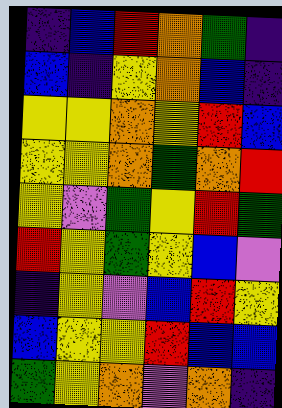[["indigo", "blue", "red", "orange", "green", "indigo"], ["blue", "indigo", "yellow", "orange", "blue", "indigo"], ["yellow", "yellow", "orange", "yellow", "red", "blue"], ["yellow", "yellow", "orange", "green", "orange", "red"], ["yellow", "violet", "green", "yellow", "red", "green"], ["red", "yellow", "green", "yellow", "blue", "violet"], ["indigo", "yellow", "violet", "blue", "red", "yellow"], ["blue", "yellow", "yellow", "red", "blue", "blue"], ["green", "yellow", "orange", "violet", "orange", "indigo"]]